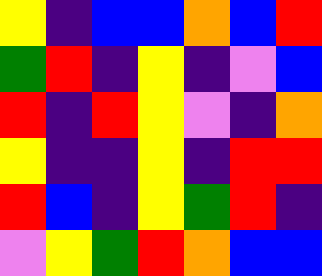[["yellow", "indigo", "blue", "blue", "orange", "blue", "red"], ["green", "red", "indigo", "yellow", "indigo", "violet", "blue"], ["red", "indigo", "red", "yellow", "violet", "indigo", "orange"], ["yellow", "indigo", "indigo", "yellow", "indigo", "red", "red"], ["red", "blue", "indigo", "yellow", "green", "red", "indigo"], ["violet", "yellow", "green", "red", "orange", "blue", "blue"]]